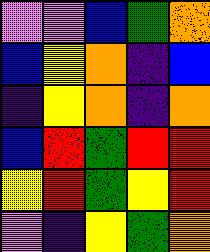[["violet", "violet", "blue", "green", "orange"], ["blue", "yellow", "orange", "indigo", "blue"], ["indigo", "yellow", "orange", "indigo", "orange"], ["blue", "red", "green", "red", "red"], ["yellow", "red", "green", "yellow", "red"], ["violet", "indigo", "yellow", "green", "orange"]]